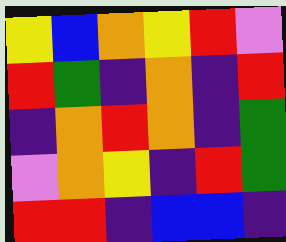[["yellow", "blue", "orange", "yellow", "red", "violet"], ["red", "green", "indigo", "orange", "indigo", "red"], ["indigo", "orange", "red", "orange", "indigo", "green"], ["violet", "orange", "yellow", "indigo", "red", "green"], ["red", "red", "indigo", "blue", "blue", "indigo"]]